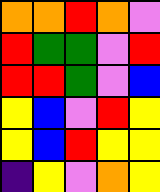[["orange", "orange", "red", "orange", "violet"], ["red", "green", "green", "violet", "red"], ["red", "red", "green", "violet", "blue"], ["yellow", "blue", "violet", "red", "yellow"], ["yellow", "blue", "red", "yellow", "yellow"], ["indigo", "yellow", "violet", "orange", "yellow"]]